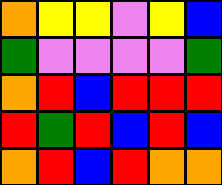[["orange", "yellow", "yellow", "violet", "yellow", "blue"], ["green", "violet", "violet", "violet", "violet", "green"], ["orange", "red", "blue", "red", "red", "red"], ["red", "green", "red", "blue", "red", "blue"], ["orange", "red", "blue", "red", "orange", "orange"]]